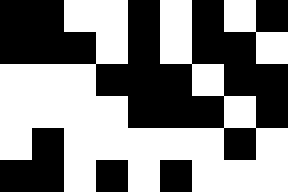[["black", "black", "white", "white", "black", "white", "black", "white", "black"], ["black", "black", "black", "white", "black", "white", "black", "black", "white"], ["white", "white", "white", "black", "black", "black", "white", "black", "black"], ["white", "white", "white", "white", "black", "black", "black", "white", "black"], ["white", "black", "white", "white", "white", "white", "white", "black", "white"], ["black", "black", "white", "black", "white", "black", "white", "white", "white"]]